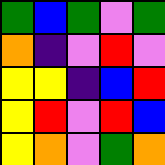[["green", "blue", "green", "violet", "green"], ["orange", "indigo", "violet", "red", "violet"], ["yellow", "yellow", "indigo", "blue", "red"], ["yellow", "red", "violet", "red", "blue"], ["yellow", "orange", "violet", "green", "orange"]]